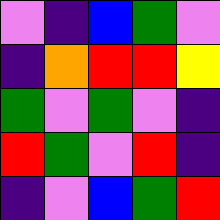[["violet", "indigo", "blue", "green", "violet"], ["indigo", "orange", "red", "red", "yellow"], ["green", "violet", "green", "violet", "indigo"], ["red", "green", "violet", "red", "indigo"], ["indigo", "violet", "blue", "green", "red"]]